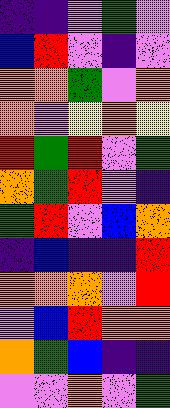[["indigo", "indigo", "violet", "green", "violet"], ["blue", "red", "violet", "indigo", "violet"], ["orange", "orange", "green", "violet", "orange"], ["orange", "violet", "yellow", "orange", "yellow"], ["red", "green", "red", "violet", "green"], ["orange", "green", "red", "violet", "indigo"], ["green", "red", "violet", "blue", "orange"], ["indigo", "blue", "indigo", "indigo", "red"], ["orange", "orange", "orange", "violet", "red"], ["violet", "blue", "red", "orange", "orange"], ["orange", "green", "blue", "indigo", "indigo"], ["violet", "violet", "orange", "violet", "green"]]